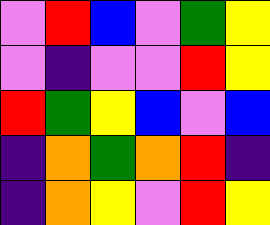[["violet", "red", "blue", "violet", "green", "yellow"], ["violet", "indigo", "violet", "violet", "red", "yellow"], ["red", "green", "yellow", "blue", "violet", "blue"], ["indigo", "orange", "green", "orange", "red", "indigo"], ["indigo", "orange", "yellow", "violet", "red", "yellow"]]